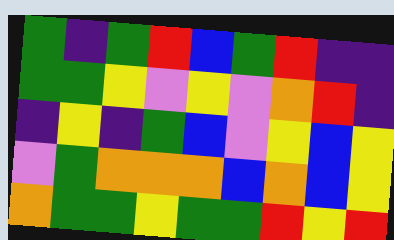[["green", "indigo", "green", "red", "blue", "green", "red", "indigo", "indigo"], ["green", "green", "yellow", "violet", "yellow", "violet", "orange", "red", "indigo"], ["indigo", "yellow", "indigo", "green", "blue", "violet", "yellow", "blue", "yellow"], ["violet", "green", "orange", "orange", "orange", "blue", "orange", "blue", "yellow"], ["orange", "green", "green", "yellow", "green", "green", "red", "yellow", "red"]]